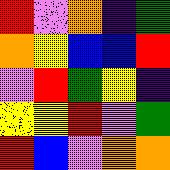[["red", "violet", "orange", "indigo", "green"], ["orange", "yellow", "blue", "blue", "red"], ["violet", "red", "green", "yellow", "indigo"], ["yellow", "yellow", "red", "violet", "green"], ["red", "blue", "violet", "orange", "orange"]]